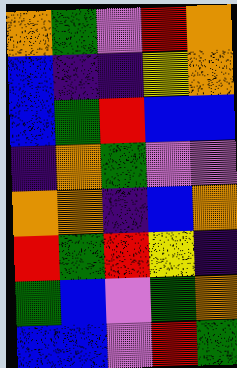[["orange", "green", "violet", "red", "orange"], ["blue", "indigo", "indigo", "yellow", "orange"], ["blue", "green", "red", "blue", "blue"], ["indigo", "orange", "green", "violet", "violet"], ["orange", "orange", "indigo", "blue", "orange"], ["red", "green", "red", "yellow", "indigo"], ["green", "blue", "violet", "green", "orange"], ["blue", "blue", "violet", "red", "green"]]